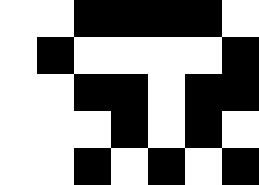[["white", "white", "black", "black", "black", "black", "white"], ["white", "black", "white", "white", "white", "white", "black"], ["white", "white", "black", "black", "white", "black", "black"], ["white", "white", "white", "black", "white", "black", "white"], ["white", "white", "black", "white", "black", "white", "black"]]